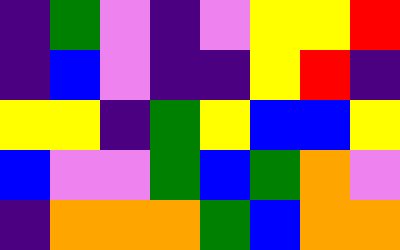[["indigo", "green", "violet", "indigo", "violet", "yellow", "yellow", "red"], ["indigo", "blue", "violet", "indigo", "indigo", "yellow", "red", "indigo"], ["yellow", "yellow", "indigo", "green", "yellow", "blue", "blue", "yellow"], ["blue", "violet", "violet", "green", "blue", "green", "orange", "violet"], ["indigo", "orange", "orange", "orange", "green", "blue", "orange", "orange"]]